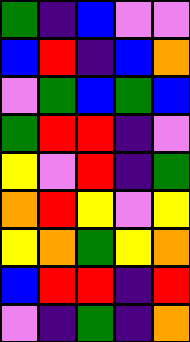[["green", "indigo", "blue", "violet", "violet"], ["blue", "red", "indigo", "blue", "orange"], ["violet", "green", "blue", "green", "blue"], ["green", "red", "red", "indigo", "violet"], ["yellow", "violet", "red", "indigo", "green"], ["orange", "red", "yellow", "violet", "yellow"], ["yellow", "orange", "green", "yellow", "orange"], ["blue", "red", "red", "indigo", "red"], ["violet", "indigo", "green", "indigo", "orange"]]